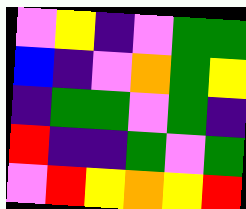[["violet", "yellow", "indigo", "violet", "green", "green"], ["blue", "indigo", "violet", "orange", "green", "yellow"], ["indigo", "green", "green", "violet", "green", "indigo"], ["red", "indigo", "indigo", "green", "violet", "green"], ["violet", "red", "yellow", "orange", "yellow", "red"]]